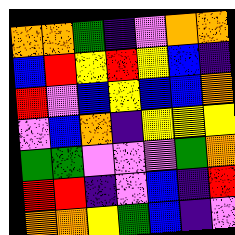[["orange", "orange", "green", "indigo", "violet", "orange", "orange"], ["blue", "red", "yellow", "red", "yellow", "blue", "indigo"], ["red", "violet", "blue", "yellow", "blue", "blue", "orange"], ["violet", "blue", "orange", "indigo", "yellow", "yellow", "yellow"], ["green", "green", "violet", "violet", "violet", "green", "orange"], ["red", "red", "indigo", "violet", "blue", "indigo", "red"], ["orange", "orange", "yellow", "green", "blue", "indigo", "violet"]]